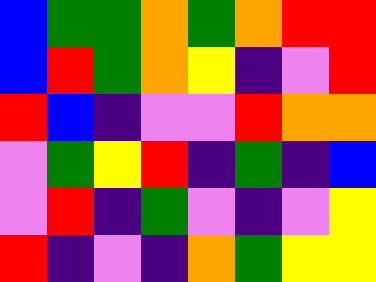[["blue", "green", "green", "orange", "green", "orange", "red", "red"], ["blue", "red", "green", "orange", "yellow", "indigo", "violet", "red"], ["red", "blue", "indigo", "violet", "violet", "red", "orange", "orange"], ["violet", "green", "yellow", "red", "indigo", "green", "indigo", "blue"], ["violet", "red", "indigo", "green", "violet", "indigo", "violet", "yellow"], ["red", "indigo", "violet", "indigo", "orange", "green", "yellow", "yellow"]]